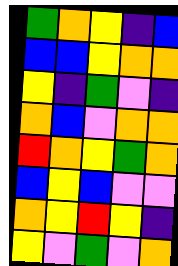[["green", "orange", "yellow", "indigo", "blue"], ["blue", "blue", "yellow", "orange", "orange"], ["yellow", "indigo", "green", "violet", "indigo"], ["orange", "blue", "violet", "orange", "orange"], ["red", "orange", "yellow", "green", "orange"], ["blue", "yellow", "blue", "violet", "violet"], ["orange", "yellow", "red", "yellow", "indigo"], ["yellow", "violet", "green", "violet", "orange"]]